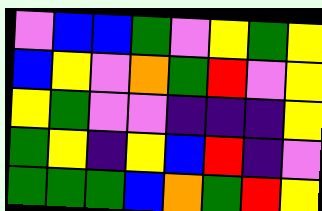[["violet", "blue", "blue", "green", "violet", "yellow", "green", "yellow"], ["blue", "yellow", "violet", "orange", "green", "red", "violet", "yellow"], ["yellow", "green", "violet", "violet", "indigo", "indigo", "indigo", "yellow"], ["green", "yellow", "indigo", "yellow", "blue", "red", "indigo", "violet"], ["green", "green", "green", "blue", "orange", "green", "red", "yellow"]]